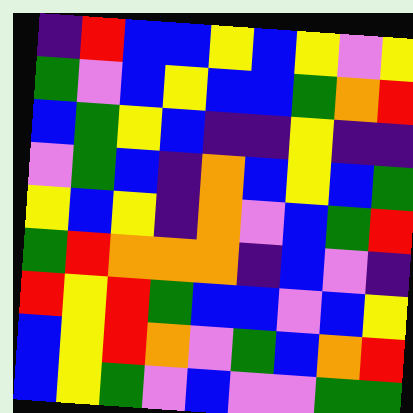[["indigo", "red", "blue", "blue", "yellow", "blue", "yellow", "violet", "yellow"], ["green", "violet", "blue", "yellow", "blue", "blue", "green", "orange", "red"], ["blue", "green", "yellow", "blue", "indigo", "indigo", "yellow", "indigo", "indigo"], ["violet", "green", "blue", "indigo", "orange", "blue", "yellow", "blue", "green"], ["yellow", "blue", "yellow", "indigo", "orange", "violet", "blue", "green", "red"], ["green", "red", "orange", "orange", "orange", "indigo", "blue", "violet", "indigo"], ["red", "yellow", "red", "green", "blue", "blue", "violet", "blue", "yellow"], ["blue", "yellow", "red", "orange", "violet", "green", "blue", "orange", "red"], ["blue", "yellow", "green", "violet", "blue", "violet", "violet", "green", "green"]]